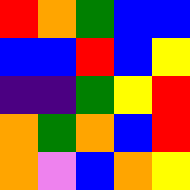[["red", "orange", "green", "blue", "blue"], ["blue", "blue", "red", "blue", "yellow"], ["indigo", "indigo", "green", "yellow", "red"], ["orange", "green", "orange", "blue", "red"], ["orange", "violet", "blue", "orange", "yellow"]]